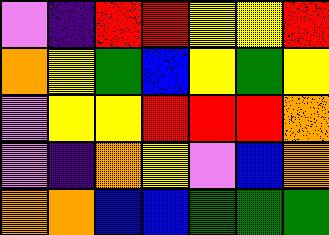[["violet", "indigo", "red", "red", "yellow", "yellow", "red"], ["orange", "yellow", "green", "blue", "yellow", "green", "yellow"], ["violet", "yellow", "yellow", "red", "red", "red", "orange"], ["violet", "indigo", "orange", "yellow", "violet", "blue", "orange"], ["orange", "orange", "blue", "blue", "green", "green", "green"]]